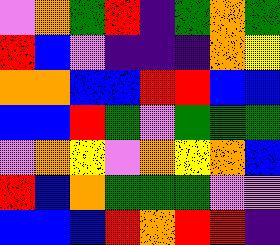[["violet", "orange", "green", "red", "indigo", "green", "orange", "green"], ["red", "blue", "violet", "indigo", "indigo", "indigo", "orange", "yellow"], ["orange", "orange", "blue", "blue", "red", "red", "blue", "blue"], ["blue", "blue", "red", "green", "violet", "green", "green", "green"], ["violet", "orange", "yellow", "violet", "orange", "yellow", "orange", "blue"], ["red", "blue", "orange", "green", "green", "green", "violet", "violet"], ["blue", "blue", "blue", "red", "orange", "red", "red", "indigo"]]